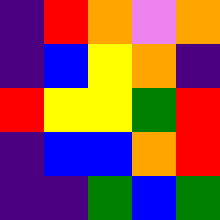[["indigo", "red", "orange", "violet", "orange"], ["indigo", "blue", "yellow", "orange", "indigo"], ["red", "yellow", "yellow", "green", "red"], ["indigo", "blue", "blue", "orange", "red"], ["indigo", "indigo", "green", "blue", "green"]]